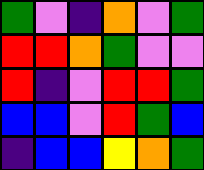[["green", "violet", "indigo", "orange", "violet", "green"], ["red", "red", "orange", "green", "violet", "violet"], ["red", "indigo", "violet", "red", "red", "green"], ["blue", "blue", "violet", "red", "green", "blue"], ["indigo", "blue", "blue", "yellow", "orange", "green"]]